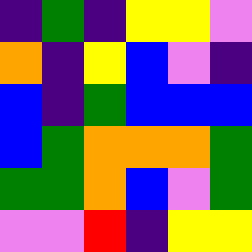[["indigo", "green", "indigo", "yellow", "yellow", "violet"], ["orange", "indigo", "yellow", "blue", "violet", "indigo"], ["blue", "indigo", "green", "blue", "blue", "blue"], ["blue", "green", "orange", "orange", "orange", "green"], ["green", "green", "orange", "blue", "violet", "green"], ["violet", "violet", "red", "indigo", "yellow", "yellow"]]